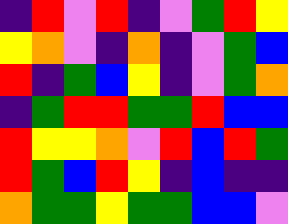[["indigo", "red", "violet", "red", "indigo", "violet", "green", "red", "yellow"], ["yellow", "orange", "violet", "indigo", "orange", "indigo", "violet", "green", "blue"], ["red", "indigo", "green", "blue", "yellow", "indigo", "violet", "green", "orange"], ["indigo", "green", "red", "red", "green", "green", "red", "blue", "blue"], ["red", "yellow", "yellow", "orange", "violet", "red", "blue", "red", "green"], ["red", "green", "blue", "red", "yellow", "indigo", "blue", "indigo", "indigo"], ["orange", "green", "green", "yellow", "green", "green", "blue", "blue", "violet"]]